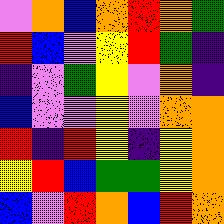[["violet", "orange", "blue", "orange", "red", "orange", "green"], ["red", "blue", "violet", "yellow", "red", "green", "indigo"], ["indigo", "violet", "green", "yellow", "violet", "orange", "indigo"], ["blue", "violet", "violet", "yellow", "violet", "orange", "orange"], ["red", "indigo", "red", "yellow", "indigo", "yellow", "orange"], ["yellow", "red", "blue", "green", "green", "yellow", "orange"], ["blue", "violet", "red", "orange", "blue", "red", "orange"]]